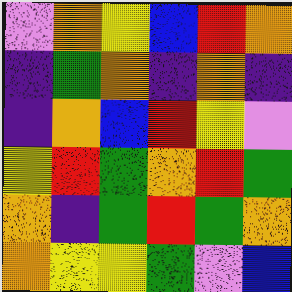[["violet", "orange", "yellow", "blue", "red", "orange"], ["indigo", "green", "orange", "indigo", "orange", "indigo"], ["indigo", "orange", "blue", "red", "yellow", "violet"], ["yellow", "red", "green", "orange", "red", "green"], ["orange", "indigo", "green", "red", "green", "orange"], ["orange", "yellow", "yellow", "green", "violet", "blue"]]